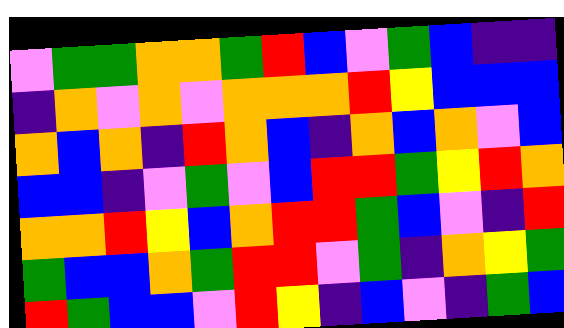[["violet", "green", "green", "orange", "orange", "green", "red", "blue", "violet", "green", "blue", "indigo", "indigo"], ["indigo", "orange", "violet", "orange", "violet", "orange", "orange", "orange", "red", "yellow", "blue", "blue", "blue"], ["orange", "blue", "orange", "indigo", "red", "orange", "blue", "indigo", "orange", "blue", "orange", "violet", "blue"], ["blue", "blue", "indigo", "violet", "green", "violet", "blue", "red", "red", "green", "yellow", "red", "orange"], ["orange", "orange", "red", "yellow", "blue", "orange", "red", "red", "green", "blue", "violet", "indigo", "red"], ["green", "blue", "blue", "orange", "green", "red", "red", "violet", "green", "indigo", "orange", "yellow", "green"], ["red", "green", "blue", "blue", "violet", "red", "yellow", "indigo", "blue", "violet", "indigo", "green", "blue"]]